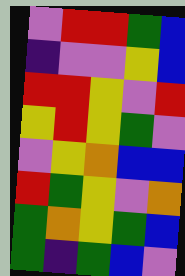[["violet", "red", "red", "green", "blue"], ["indigo", "violet", "violet", "yellow", "blue"], ["red", "red", "yellow", "violet", "red"], ["yellow", "red", "yellow", "green", "violet"], ["violet", "yellow", "orange", "blue", "blue"], ["red", "green", "yellow", "violet", "orange"], ["green", "orange", "yellow", "green", "blue"], ["green", "indigo", "green", "blue", "violet"]]